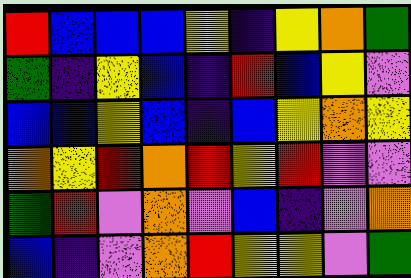[["red", "blue", "blue", "blue", "yellow", "indigo", "yellow", "orange", "green"], ["green", "indigo", "yellow", "blue", "indigo", "red", "blue", "yellow", "violet"], ["blue", "blue", "yellow", "blue", "indigo", "blue", "yellow", "orange", "yellow"], ["orange", "yellow", "red", "orange", "red", "yellow", "red", "violet", "violet"], ["green", "red", "violet", "orange", "violet", "blue", "indigo", "violet", "orange"], ["blue", "indigo", "violet", "orange", "red", "yellow", "yellow", "violet", "green"]]